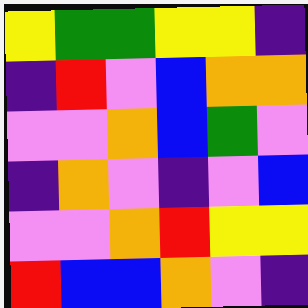[["yellow", "green", "green", "yellow", "yellow", "indigo"], ["indigo", "red", "violet", "blue", "orange", "orange"], ["violet", "violet", "orange", "blue", "green", "violet"], ["indigo", "orange", "violet", "indigo", "violet", "blue"], ["violet", "violet", "orange", "red", "yellow", "yellow"], ["red", "blue", "blue", "orange", "violet", "indigo"]]